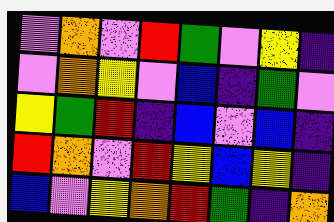[["violet", "orange", "violet", "red", "green", "violet", "yellow", "indigo"], ["violet", "orange", "yellow", "violet", "blue", "indigo", "green", "violet"], ["yellow", "green", "red", "indigo", "blue", "violet", "blue", "indigo"], ["red", "orange", "violet", "red", "yellow", "blue", "yellow", "indigo"], ["blue", "violet", "yellow", "orange", "red", "green", "indigo", "orange"]]